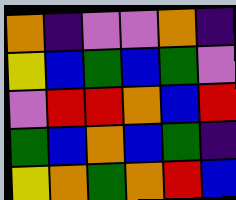[["orange", "indigo", "violet", "violet", "orange", "indigo"], ["yellow", "blue", "green", "blue", "green", "violet"], ["violet", "red", "red", "orange", "blue", "red"], ["green", "blue", "orange", "blue", "green", "indigo"], ["yellow", "orange", "green", "orange", "red", "blue"]]